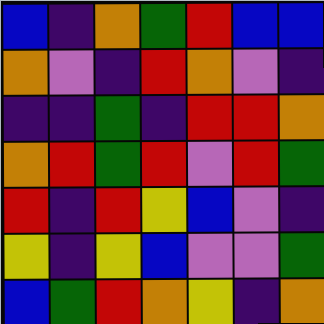[["blue", "indigo", "orange", "green", "red", "blue", "blue"], ["orange", "violet", "indigo", "red", "orange", "violet", "indigo"], ["indigo", "indigo", "green", "indigo", "red", "red", "orange"], ["orange", "red", "green", "red", "violet", "red", "green"], ["red", "indigo", "red", "yellow", "blue", "violet", "indigo"], ["yellow", "indigo", "yellow", "blue", "violet", "violet", "green"], ["blue", "green", "red", "orange", "yellow", "indigo", "orange"]]